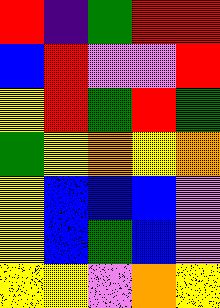[["red", "indigo", "green", "red", "red"], ["blue", "red", "violet", "violet", "red"], ["yellow", "red", "green", "red", "green"], ["green", "yellow", "orange", "yellow", "orange"], ["yellow", "blue", "blue", "blue", "violet"], ["yellow", "blue", "green", "blue", "violet"], ["yellow", "yellow", "violet", "orange", "yellow"]]